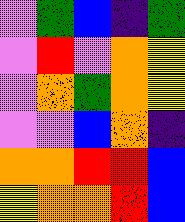[["violet", "green", "blue", "indigo", "green"], ["violet", "red", "violet", "orange", "yellow"], ["violet", "orange", "green", "orange", "yellow"], ["violet", "violet", "blue", "orange", "indigo"], ["orange", "orange", "red", "red", "blue"], ["yellow", "orange", "orange", "red", "blue"]]